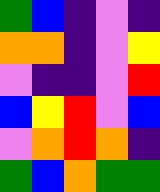[["green", "blue", "indigo", "violet", "indigo"], ["orange", "orange", "indigo", "violet", "yellow"], ["violet", "indigo", "indigo", "violet", "red"], ["blue", "yellow", "red", "violet", "blue"], ["violet", "orange", "red", "orange", "indigo"], ["green", "blue", "orange", "green", "green"]]